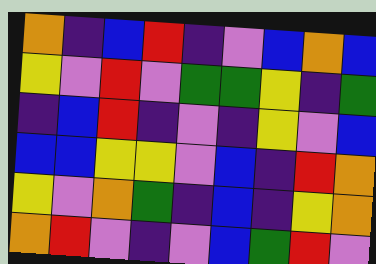[["orange", "indigo", "blue", "red", "indigo", "violet", "blue", "orange", "blue"], ["yellow", "violet", "red", "violet", "green", "green", "yellow", "indigo", "green"], ["indigo", "blue", "red", "indigo", "violet", "indigo", "yellow", "violet", "blue"], ["blue", "blue", "yellow", "yellow", "violet", "blue", "indigo", "red", "orange"], ["yellow", "violet", "orange", "green", "indigo", "blue", "indigo", "yellow", "orange"], ["orange", "red", "violet", "indigo", "violet", "blue", "green", "red", "violet"]]